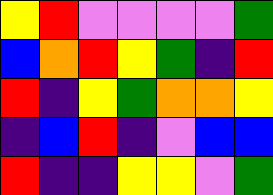[["yellow", "red", "violet", "violet", "violet", "violet", "green"], ["blue", "orange", "red", "yellow", "green", "indigo", "red"], ["red", "indigo", "yellow", "green", "orange", "orange", "yellow"], ["indigo", "blue", "red", "indigo", "violet", "blue", "blue"], ["red", "indigo", "indigo", "yellow", "yellow", "violet", "green"]]